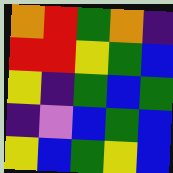[["orange", "red", "green", "orange", "indigo"], ["red", "red", "yellow", "green", "blue"], ["yellow", "indigo", "green", "blue", "green"], ["indigo", "violet", "blue", "green", "blue"], ["yellow", "blue", "green", "yellow", "blue"]]